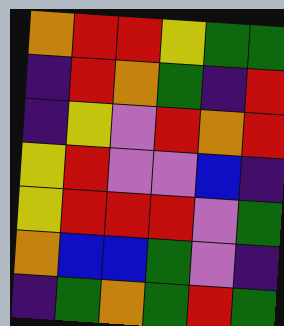[["orange", "red", "red", "yellow", "green", "green"], ["indigo", "red", "orange", "green", "indigo", "red"], ["indigo", "yellow", "violet", "red", "orange", "red"], ["yellow", "red", "violet", "violet", "blue", "indigo"], ["yellow", "red", "red", "red", "violet", "green"], ["orange", "blue", "blue", "green", "violet", "indigo"], ["indigo", "green", "orange", "green", "red", "green"]]